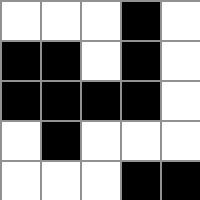[["white", "white", "white", "black", "white"], ["black", "black", "white", "black", "white"], ["black", "black", "black", "black", "white"], ["white", "black", "white", "white", "white"], ["white", "white", "white", "black", "black"]]